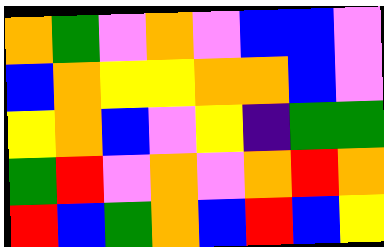[["orange", "green", "violet", "orange", "violet", "blue", "blue", "violet"], ["blue", "orange", "yellow", "yellow", "orange", "orange", "blue", "violet"], ["yellow", "orange", "blue", "violet", "yellow", "indigo", "green", "green"], ["green", "red", "violet", "orange", "violet", "orange", "red", "orange"], ["red", "blue", "green", "orange", "blue", "red", "blue", "yellow"]]